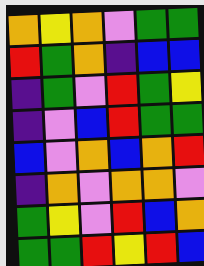[["orange", "yellow", "orange", "violet", "green", "green"], ["red", "green", "orange", "indigo", "blue", "blue"], ["indigo", "green", "violet", "red", "green", "yellow"], ["indigo", "violet", "blue", "red", "green", "green"], ["blue", "violet", "orange", "blue", "orange", "red"], ["indigo", "orange", "violet", "orange", "orange", "violet"], ["green", "yellow", "violet", "red", "blue", "orange"], ["green", "green", "red", "yellow", "red", "blue"]]